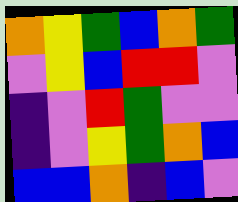[["orange", "yellow", "green", "blue", "orange", "green"], ["violet", "yellow", "blue", "red", "red", "violet"], ["indigo", "violet", "red", "green", "violet", "violet"], ["indigo", "violet", "yellow", "green", "orange", "blue"], ["blue", "blue", "orange", "indigo", "blue", "violet"]]